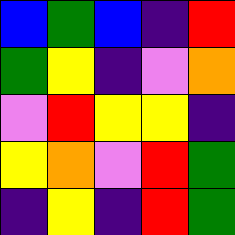[["blue", "green", "blue", "indigo", "red"], ["green", "yellow", "indigo", "violet", "orange"], ["violet", "red", "yellow", "yellow", "indigo"], ["yellow", "orange", "violet", "red", "green"], ["indigo", "yellow", "indigo", "red", "green"]]